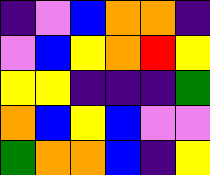[["indigo", "violet", "blue", "orange", "orange", "indigo"], ["violet", "blue", "yellow", "orange", "red", "yellow"], ["yellow", "yellow", "indigo", "indigo", "indigo", "green"], ["orange", "blue", "yellow", "blue", "violet", "violet"], ["green", "orange", "orange", "blue", "indigo", "yellow"]]